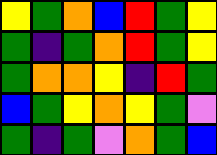[["yellow", "green", "orange", "blue", "red", "green", "yellow"], ["green", "indigo", "green", "orange", "red", "green", "yellow"], ["green", "orange", "orange", "yellow", "indigo", "red", "green"], ["blue", "green", "yellow", "orange", "yellow", "green", "violet"], ["green", "indigo", "green", "violet", "orange", "green", "blue"]]